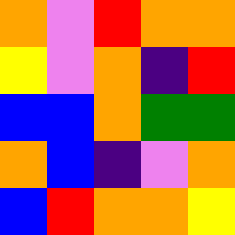[["orange", "violet", "red", "orange", "orange"], ["yellow", "violet", "orange", "indigo", "red"], ["blue", "blue", "orange", "green", "green"], ["orange", "blue", "indigo", "violet", "orange"], ["blue", "red", "orange", "orange", "yellow"]]